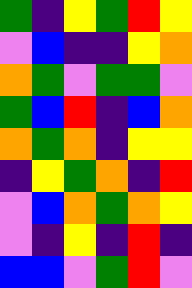[["green", "indigo", "yellow", "green", "red", "yellow"], ["violet", "blue", "indigo", "indigo", "yellow", "orange"], ["orange", "green", "violet", "green", "green", "violet"], ["green", "blue", "red", "indigo", "blue", "orange"], ["orange", "green", "orange", "indigo", "yellow", "yellow"], ["indigo", "yellow", "green", "orange", "indigo", "red"], ["violet", "blue", "orange", "green", "orange", "yellow"], ["violet", "indigo", "yellow", "indigo", "red", "indigo"], ["blue", "blue", "violet", "green", "red", "violet"]]